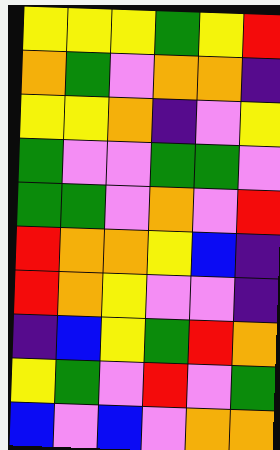[["yellow", "yellow", "yellow", "green", "yellow", "red"], ["orange", "green", "violet", "orange", "orange", "indigo"], ["yellow", "yellow", "orange", "indigo", "violet", "yellow"], ["green", "violet", "violet", "green", "green", "violet"], ["green", "green", "violet", "orange", "violet", "red"], ["red", "orange", "orange", "yellow", "blue", "indigo"], ["red", "orange", "yellow", "violet", "violet", "indigo"], ["indigo", "blue", "yellow", "green", "red", "orange"], ["yellow", "green", "violet", "red", "violet", "green"], ["blue", "violet", "blue", "violet", "orange", "orange"]]